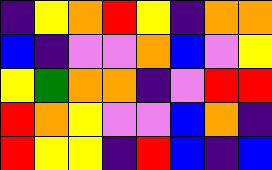[["indigo", "yellow", "orange", "red", "yellow", "indigo", "orange", "orange"], ["blue", "indigo", "violet", "violet", "orange", "blue", "violet", "yellow"], ["yellow", "green", "orange", "orange", "indigo", "violet", "red", "red"], ["red", "orange", "yellow", "violet", "violet", "blue", "orange", "indigo"], ["red", "yellow", "yellow", "indigo", "red", "blue", "indigo", "blue"]]